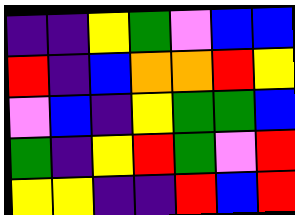[["indigo", "indigo", "yellow", "green", "violet", "blue", "blue"], ["red", "indigo", "blue", "orange", "orange", "red", "yellow"], ["violet", "blue", "indigo", "yellow", "green", "green", "blue"], ["green", "indigo", "yellow", "red", "green", "violet", "red"], ["yellow", "yellow", "indigo", "indigo", "red", "blue", "red"]]